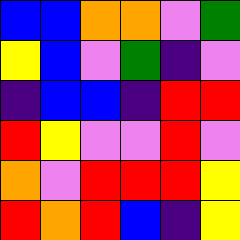[["blue", "blue", "orange", "orange", "violet", "green"], ["yellow", "blue", "violet", "green", "indigo", "violet"], ["indigo", "blue", "blue", "indigo", "red", "red"], ["red", "yellow", "violet", "violet", "red", "violet"], ["orange", "violet", "red", "red", "red", "yellow"], ["red", "orange", "red", "blue", "indigo", "yellow"]]